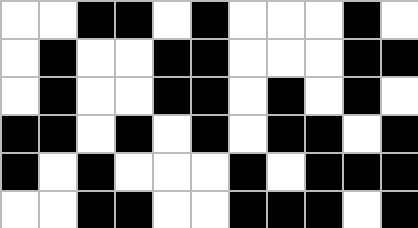[["white", "white", "black", "black", "white", "black", "white", "white", "white", "black", "white"], ["white", "black", "white", "white", "black", "black", "white", "white", "white", "black", "black"], ["white", "black", "white", "white", "black", "black", "white", "black", "white", "black", "white"], ["black", "black", "white", "black", "white", "black", "white", "black", "black", "white", "black"], ["black", "white", "black", "white", "white", "white", "black", "white", "black", "black", "black"], ["white", "white", "black", "black", "white", "white", "black", "black", "black", "white", "black"]]